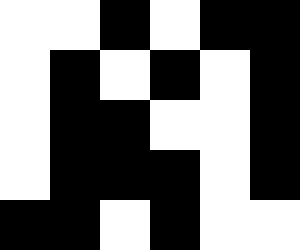[["white", "white", "black", "white", "black", "black"], ["white", "black", "white", "black", "white", "black"], ["white", "black", "black", "white", "white", "black"], ["white", "black", "black", "black", "white", "black"], ["black", "black", "white", "black", "white", "white"]]